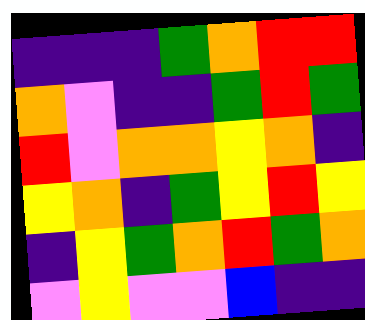[["indigo", "indigo", "indigo", "green", "orange", "red", "red"], ["orange", "violet", "indigo", "indigo", "green", "red", "green"], ["red", "violet", "orange", "orange", "yellow", "orange", "indigo"], ["yellow", "orange", "indigo", "green", "yellow", "red", "yellow"], ["indigo", "yellow", "green", "orange", "red", "green", "orange"], ["violet", "yellow", "violet", "violet", "blue", "indigo", "indigo"]]